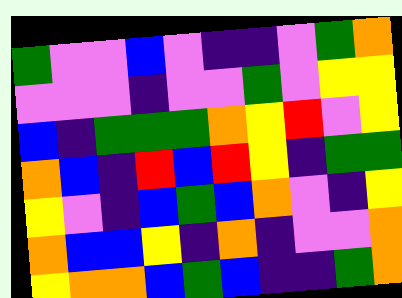[["green", "violet", "violet", "blue", "violet", "indigo", "indigo", "violet", "green", "orange"], ["violet", "violet", "violet", "indigo", "violet", "violet", "green", "violet", "yellow", "yellow"], ["blue", "indigo", "green", "green", "green", "orange", "yellow", "red", "violet", "yellow"], ["orange", "blue", "indigo", "red", "blue", "red", "yellow", "indigo", "green", "green"], ["yellow", "violet", "indigo", "blue", "green", "blue", "orange", "violet", "indigo", "yellow"], ["orange", "blue", "blue", "yellow", "indigo", "orange", "indigo", "violet", "violet", "orange"], ["yellow", "orange", "orange", "blue", "green", "blue", "indigo", "indigo", "green", "orange"]]